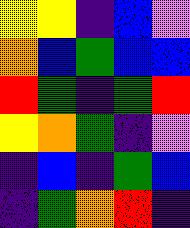[["yellow", "yellow", "indigo", "blue", "violet"], ["orange", "blue", "green", "blue", "blue"], ["red", "green", "indigo", "green", "red"], ["yellow", "orange", "green", "indigo", "violet"], ["indigo", "blue", "indigo", "green", "blue"], ["indigo", "green", "orange", "red", "indigo"]]